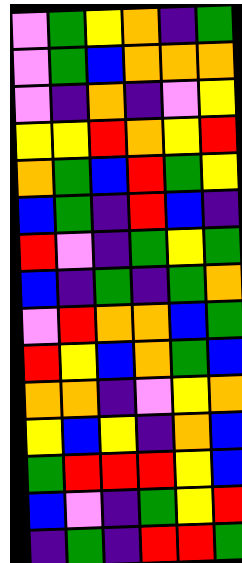[["violet", "green", "yellow", "orange", "indigo", "green"], ["violet", "green", "blue", "orange", "orange", "orange"], ["violet", "indigo", "orange", "indigo", "violet", "yellow"], ["yellow", "yellow", "red", "orange", "yellow", "red"], ["orange", "green", "blue", "red", "green", "yellow"], ["blue", "green", "indigo", "red", "blue", "indigo"], ["red", "violet", "indigo", "green", "yellow", "green"], ["blue", "indigo", "green", "indigo", "green", "orange"], ["violet", "red", "orange", "orange", "blue", "green"], ["red", "yellow", "blue", "orange", "green", "blue"], ["orange", "orange", "indigo", "violet", "yellow", "orange"], ["yellow", "blue", "yellow", "indigo", "orange", "blue"], ["green", "red", "red", "red", "yellow", "blue"], ["blue", "violet", "indigo", "green", "yellow", "red"], ["indigo", "green", "indigo", "red", "red", "green"]]